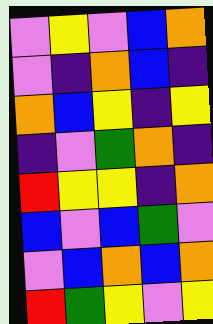[["violet", "yellow", "violet", "blue", "orange"], ["violet", "indigo", "orange", "blue", "indigo"], ["orange", "blue", "yellow", "indigo", "yellow"], ["indigo", "violet", "green", "orange", "indigo"], ["red", "yellow", "yellow", "indigo", "orange"], ["blue", "violet", "blue", "green", "violet"], ["violet", "blue", "orange", "blue", "orange"], ["red", "green", "yellow", "violet", "yellow"]]